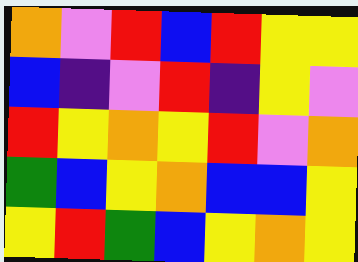[["orange", "violet", "red", "blue", "red", "yellow", "yellow"], ["blue", "indigo", "violet", "red", "indigo", "yellow", "violet"], ["red", "yellow", "orange", "yellow", "red", "violet", "orange"], ["green", "blue", "yellow", "orange", "blue", "blue", "yellow"], ["yellow", "red", "green", "blue", "yellow", "orange", "yellow"]]